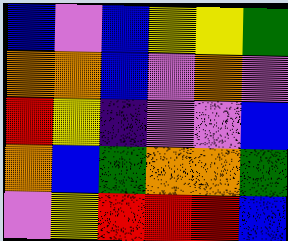[["blue", "violet", "blue", "yellow", "yellow", "green"], ["orange", "orange", "blue", "violet", "orange", "violet"], ["red", "yellow", "indigo", "violet", "violet", "blue"], ["orange", "blue", "green", "orange", "orange", "green"], ["violet", "yellow", "red", "red", "red", "blue"]]